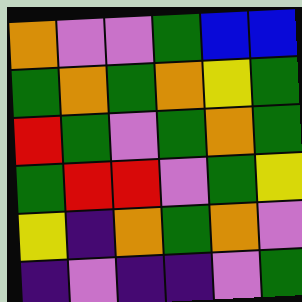[["orange", "violet", "violet", "green", "blue", "blue"], ["green", "orange", "green", "orange", "yellow", "green"], ["red", "green", "violet", "green", "orange", "green"], ["green", "red", "red", "violet", "green", "yellow"], ["yellow", "indigo", "orange", "green", "orange", "violet"], ["indigo", "violet", "indigo", "indigo", "violet", "green"]]